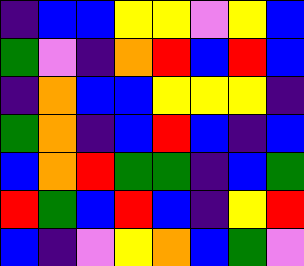[["indigo", "blue", "blue", "yellow", "yellow", "violet", "yellow", "blue"], ["green", "violet", "indigo", "orange", "red", "blue", "red", "blue"], ["indigo", "orange", "blue", "blue", "yellow", "yellow", "yellow", "indigo"], ["green", "orange", "indigo", "blue", "red", "blue", "indigo", "blue"], ["blue", "orange", "red", "green", "green", "indigo", "blue", "green"], ["red", "green", "blue", "red", "blue", "indigo", "yellow", "red"], ["blue", "indigo", "violet", "yellow", "orange", "blue", "green", "violet"]]